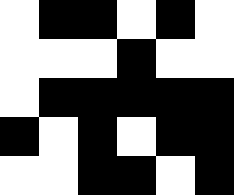[["white", "black", "black", "white", "black", "white"], ["white", "white", "white", "black", "white", "white"], ["white", "black", "black", "black", "black", "black"], ["black", "white", "black", "white", "black", "black"], ["white", "white", "black", "black", "white", "black"]]